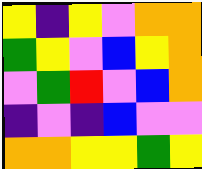[["yellow", "indigo", "yellow", "violet", "orange", "orange"], ["green", "yellow", "violet", "blue", "yellow", "orange"], ["violet", "green", "red", "violet", "blue", "orange"], ["indigo", "violet", "indigo", "blue", "violet", "violet"], ["orange", "orange", "yellow", "yellow", "green", "yellow"]]